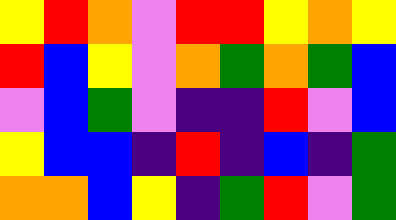[["yellow", "red", "orange", "violet", "red", "red", "yellow", "orange", "yellow"], ["red", "blue", "yellow", "violet", "orange", "green", "orange", "green", "blue"], ["violet", "blue", "green", "violet", "indigo", "indigo", "red", "violet", "blue"], ["yellow", "blue", "blue", "indigo", "red", "indigo", "blue", "indigo", "green"], ["orange", "orange", "blue", "yellow", "indigo", "green", "red", "violet", "green"]]